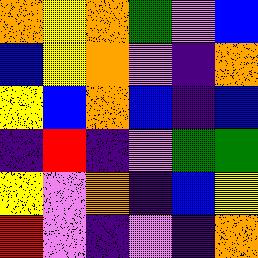[["orange", "yellow", "orange", "green", "violet", "blue"], ["blue", "yellow", "orange", "violet", "indigo", "orange"], ["yellow", "blue", "orange", "blue", "indigo", "blue"], ["indigo", "red", "indigo", "violet", "green", "green"], ["yellow", "violet", "orange", "indigo", "blue", "yellow"], ["red", "violet", "indigo", "violet", "indigo", "orange"]]